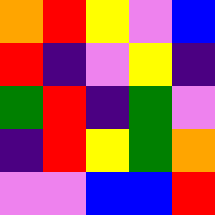[["orange", "red", "yellow", "violet", "blue"], ["red", "indigo", "violet", "yellow", "indigo"], ["green", "red", "indigo", "green", "violet"], ["indigo", "red", "yellow", "green", "orange"], ["violet", "violet", "blue", "blue", "red"]]